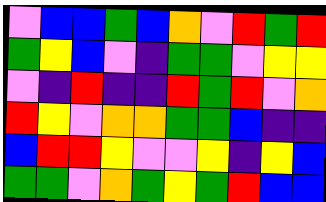[["violet", "blue", "blue", "green", "blue", "orange", "violet", "red", "green", "red"], ["green", "yellow", "blue", "violet", "indigo", "green", "green", "violet", "yellow", "yellow"], ["violet", "indigo", "red", "indigo", "indigo", "red", "green", "red", "violet", "orange"], ["red", "yellow", "violet", "orange", "orange", "green", "green", "blue", "indigo", "indigo"], ["blue", "red", "red", "yellow", "violet", "violet", "yellow", "indigo", "yellow", "blue"], ["green", "green", "violet", "orange", "green", "yellow", "green", "red", "blue", "blue"]]